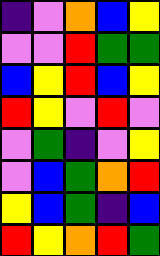[["indigo", "violet", "orange", "blue", "yellow"], ["violet", "violet", "red", "green", "green"], ["blue", "yellow", "red", "blue", "yellow"], ["red", "yellow", "violet", "red", "violet"], ["violet", "green", "indigo", "violet", "yellow"], ["violet", "blue", "green", "orange", "red"], ["yellow", "blue", "green", "indigo", "blue"], ["red", "yellow", "orange", "red", "green"]]